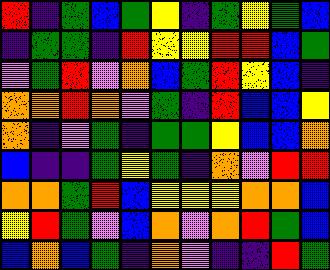[["red", "indigo", "green", "blue", "green", "yellow", "indigo", "green", "yellow", "green", "blue"], ["indigo", "green", "green", "indigo", "red", "yellow", "yellow", "red", "red", "blue", "green"], ["violet", "green", "red", "violet", "orange", "blue", "green", "red", "yellow", "blue", "indigo"], ["orange", "orange", "red", "orange", "violet", "green", "indigo", "red", "blue", "blue", "yellow"], ["orange", "indigo", "violet", "green", "indigo", "green", "green", "yellow", "blue", "blue", "orange"], ["blue", "indigo", "indigo", "green", "yellow", "green", "indigo", "orange", "violet", "red", "red"], ["orange", "orange", "green", "red", "blue", "yellow", "yellow", "yellow", "orange", "orange", "blue"], ["yellow", "red", "green", "violet", "blue", "orange", "violet", "orange", "red", "green", "blue"], ["blue", "orange", "blue", "green", "indigo", "orange", "violet", "indigo", "indigo", "red", "green"]]